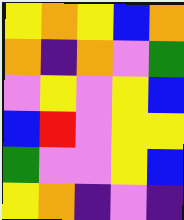[["yellow", "orange", "yellow", "blue", "orange"], ["orange", "indigo", "orange", "violet", "green"], ["violet", "yellow", "violet", "yellow", "blue"], ["blue", "red", "violet", "yellow", "yellow"], ["green", "violet", "violet", "yellow", "blue"], ["yellow", "orange", "indigo", "violet", "indigo"]]